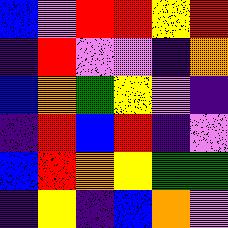[["blue", "violet", "red", "red", "yellow", "red"], ["indigo", "red", "violet", "violet", "indigo", "orange"], ["blue", "orange", "green", "yellow", "violet", "indigo"], ["indigo", "red", "blue", "red", "indigo", "violet"], ["blue", "red", "orange", "yellow", "green", "green"], ["indigo", "yellow", "indigo", "blue", "orange", "violet"]]